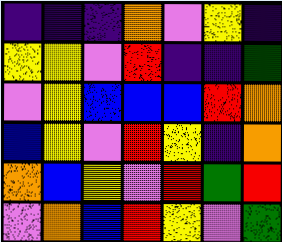[["indigo", "indigo", "indigo", "orange", "violet", "yellow", "indigo"], ["yellow", "yellow", "violet", "red", "indigo", "indigo", "green"], ["violet", "yellow", "blue", "blue", "blue", "red", "orange"], ["blue", "yellow", "violet", "red", "yellow", "indigo", "orange"], ["orange", "blue", "yellow", "violet", "red", "green", "red"], ["violet", "orange", "blue", "red", "yellow", "violet", "green"]]